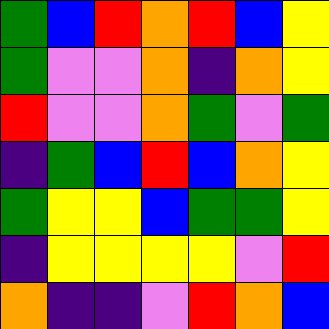[["green", "blue", "red", "orange", "red", "blue", "yellow"], ["green", "violet", "violet", "orange", "indigo", "orange", "yellow"], ["red", "violet", "violet", "orange", "green", "violet", "green"], ["indigo", "green", "blue", "red", "blue", "orange", "yellow"], ["green", "yellow", "yellow", "blue", "green", "green", "yellow"], ["indigo", "yellow", "yellow", "yellow", "yellow", "violet", "red"], ["orange", "indigo", "indigo", "violet", "red", "orange", "blue"]]